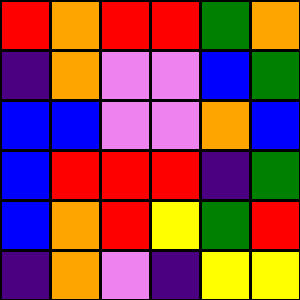[["red", "orange", "red", "red", "green", "orange"], ["indigo", "orange", "violet", "violet", "blue", "green"], ["blue", "blue", "violet", "violet", "orange", "blue"], ["blue", "red", "red", "red", "indigo", "green"], ["blue", "orange", "red", "yellow", "green", "red"], ["indigo", "orange", "violet", "indigo", "yellow", "yellow"]]